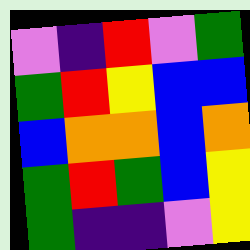[["violet", "indigo", "red", "violet", "green"], ["green", "red", "yellow", "blue", "blue"], ["blue", "orange", "orange", "blue", "orange"], ["green", "red", "green", "blue", "yellow"], ["green", "indigo", "indigo", "violet", "yellow"]]